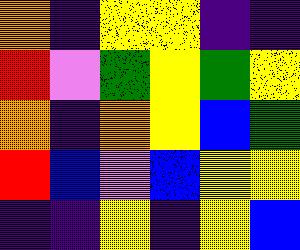[["orange", "indigo", "yellow", "yellow", "indigo", "indigo"], ["red", "violet", "green", "yellow", "green", "yellow"], ["orange", "indigo", "orange", "yellow", "blue", "green"], ["red", "blue", "violet", "blue", "yellow", "yellow"], ["indigo", "indigo", "yellow", "indigo", "yellow", "blue"]]